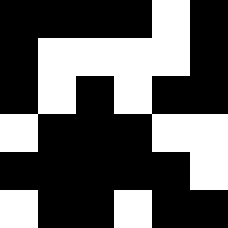[["black", "black", "black", "black", "white", "black"], ["black", "white", "white", "white", "white", "black"], ["black", "white", "black", "white", "black", "black"], ["white", "black", "black", "black", "white", "white"], ["black", "black", "black", "black", "black", "white"], ["white", "black", "black", "white", "black", "black"]]